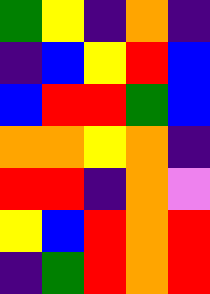[["green", "yellow", "indigo", "orange", "indigo"], ["indigo", "blue", "yellow", "red", "blue"], ["blue", "red", "red", "green", "blue"], ["orange", "orange", "yellow", "orange", "indigo"], ["red", "red", "indigo", "orange", "violet"], ["yellow", "blue", "red", "orange", "red"], ["indigo", "green", "red", "orange", "red"]]